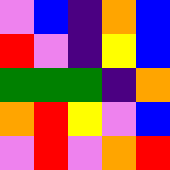[["violet", "blue", "indigo", "orange", "blue"], ["red", "violet", "indigo", "yellow", "blue"], ["green", "green", "green", "indigo", "orange"], ["orange", "red", "yellow", "violet", "blue"], ["violet", "red", "violet", "orange", "red"]]